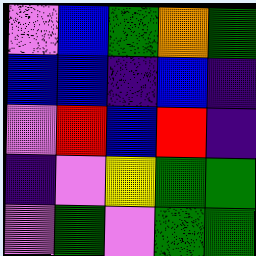[["violet", "blue", "green", "orange", "green"], ["blue", "blue", "indigo", "blue", "indigo"], ["violet", "red", "blue", "red", "indigo"], ["indigo", "violet", "yellow", "green", "green"], ["violet", "green", "violet", "green", "green"]]